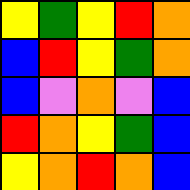[["yellow", "green", "yellow", "red", "orange"], ["blue", "red", "yellow", "green", "orange"], ["blue", "violet", "orange", "violet", "blue"], ["red", "orange", "yellow", "green", "blue"], ["yellow", "orange", "red", "orange", "blue"]]